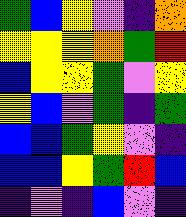[["green", "blue", "yellow", "violet", "indigo", "orange"], ["yellow", "yellow", "yellow", "orange", "green", "red"], ["blue", "yellow", "yellow", "green", "violet", "yellow"], ["yellow", "blue", "violet", "green", "indigo", "green"], ["blue", "blue", "green", "yellow", "violet", "indigo"], ["blue", "blue", "yellow", "green", "red", "blue"], ["indigo", "violet", "indigo", "blue", "violet", "indigo"]]